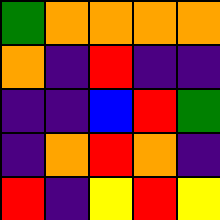[["green", "orange", "orange", "orange", "orange"], ["orange", "indigo", "red", "indigo", "indigo"], ["indigo", "indigo", "blue", "red", "green"], ["indigo", "orange", "red", "orange", "indigo"], ["red", "indigo", "yellow", "red", "yellow"]]